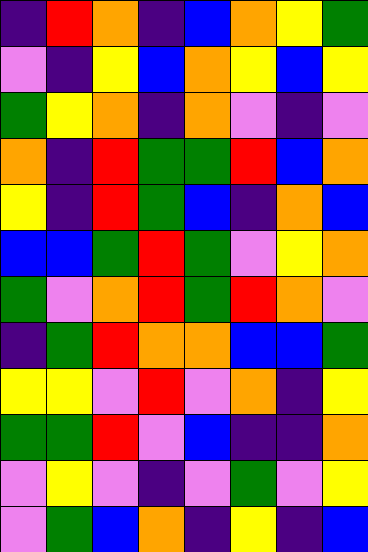[["indigo", "red", "orange", "indigo", "blue", "orange", "yellow", "green"], ["violet", "indigo", "yellow", "blue", "orange", "yellow", "blue", "yellow"], ["green", "yellow", "orange", "indigo", "orange", "violet", "indigo", "violet"], ["orange", "indigo", "red", "green", "green", "red", "blue", "orange"], ["yellow", "indigo", "red", "green", "blue", "indigo", "orange", "blue"], ["blue", "blue", "green", "red", "green", "violet", "yellow", "orange"], ["green", "violet", "orange", "red", "green", "red", "orange", "violet"], ["indigo", "green", "red", "orange", "orange", "blue", "blue", "green"], ["yellow", "yellow", "violet", "red", "violet", "orange", "indigo", "yellow"], ["green", "green", "red", "violet", "blue", "indigo", "indigo", "orange"], ["violet", "yellow", "violet", "indigo", "violet", "green", "violet", "yellow"], ["violet", "green", "blue", "orange", "indigo", "yellow", "indigo", "blue"]]